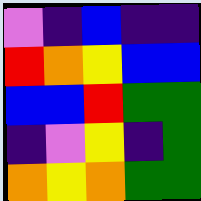[["violet", "indigo", "blue", "indigo", "indigo"], ["red", "orange", "yellow", "blue", "blue"], ["blue", "blue", "red", "green", "green"], ["indigo", "violet", "yellow", "indigo", "green"], ["orange", "yellow", "orange", "green", "green"]]